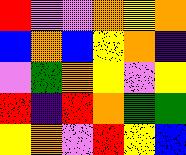[["red", "violet", "violet", "orange", "yellow", "orange"], ["blue", "orange", "blue", "yellow", "orange", "indigo"], ["violet", "green", "orange", "yellow", "violet", "yellow"], ["red", "indigo", "red", "orange", "green", "green"], ["yellow", "orange", "violet", "red", "yellow", "blue"]]